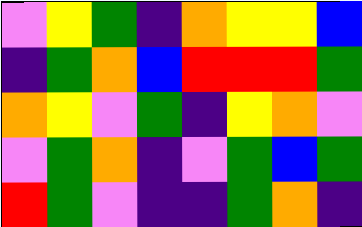[["violet", "yellow", "green", "indigo", "orange", "yellow", "yellow", "blue"], ["indigo", "green", "orange", "blue", "red", "red", "red", "green"], ["orange", "yellow", "violet", "green", "indigo", "yellow", "orange", "violet"], ["violet", "green", "orange", "indigo", "violet", "green", "blue", "green"], ["red", "green", "violet", "indigo", "indigo", "green", "orange", "indigo"]]